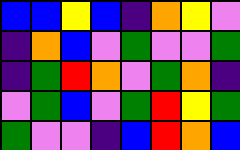[["blue", "blue", "yellow", "blue", "indigo", "orange", "yellow", "violet"], ["indigo", "orange", "blue", "violet", "green", "violet", "violet", "green"], ["indigo", "green", "red", "orange", "violet", "green", "orange", "indigo"], ["violet", "green", "blue", "violet", "green", "red", "yellow", "green"], ["green", "violet", "violet", "indigo", "blue", "red", "orange", "blue"]]